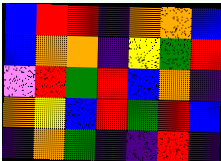[["blue", "red", "red", "indigo", "orange", "orange", "blue"], ["blue", "orange", "orange", "indigo", "yellow", "green", "red"], ["violet", "red", "green", "red", "blue", "orange", "indigo"], ["orange", "yellow", "blue", "red", "green", "red", "blue"], ["indigo", "orange", "green", "indigo", "indigo", "red", "indigo"]]